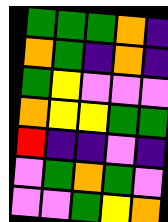[["green", "green", "green", "orange", "indigo"], ["orange", "green", "indigo", "orange", "indigo"], ["green", "yellow", "violet", "violet", "violet"], ["orange", "yellow", "yellow", "green", "green"], ["red", "indigo", "indigo", "violet", "indigo"], ["violet", "green", "orange", "green", "violet"], ["violet", "violet", "green", "yellow", "orange"]]